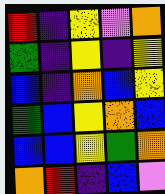[["red", "indigo", "yellow", "violet", "orange"], ["green", "indigo", "yellow", "indigo", "yellow"], ["blue", "indigo", "orange", "blue", "yellow"], ["green", "blue", "yellow", "orange", "blue"], ["blue", "blue", "yellow", "green", "orange"], ["orange", "red", "indigo", "blue", "violet"]]